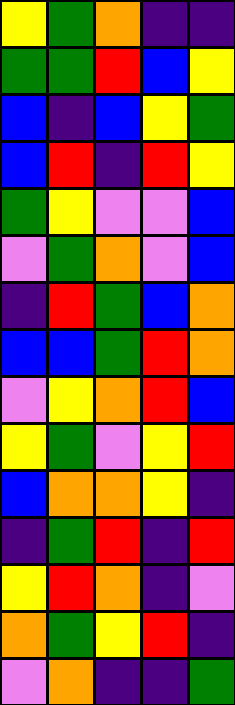[["yellow", "green", "orange", "indigo", "indigo"], ["green", "green", "red", "blue", "yellow"], ["blue", "indigo", "blue", "yellow", "green"], ["blue", "red", "indigo", "red", "yellow"], ["green", "yellow", "violet", "violet", "blue"], ["violet", "green", "orange", "violet", "blue"], ["indigo", "red", "green", "blue", "orange"], ["blue", "blue", "green", "red", "orange"], ["violet", "yellow", "orange", "red", "blue"], ["yellow", "green", "violet", "yellow", "red"], ["blue", "orange", "orange", "yellow", "indigo"], ["indigo", "green", "red", "indigo", "red"], ["yellow", "red", "orange", "indigo", "violet"], ["orange", "green", "yellow", "red", "indigo"], ["violet", "orange", "indigo", "indigo", "green"]]